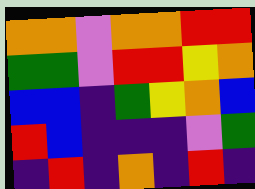[["orange", "orange", "violet", "orange", "orange", "red", "red"], ["green", "green", "violet", "red", "red", "yellow", "orange"], ["blue", "blue", "indigo", "green", "yellow", "orange", "blue"], ["red", "blue", "indigo", "indigo", "indigo", "violet", "green"], ["indigo", "red", "indigo", "orange", "indigo", "red", "indigo"]]